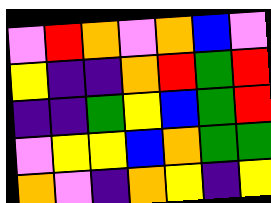[["violet", "red", "orange", "violet", "orange", "blue", "violet"], ["yellow", "indigo", "indigo", "orange", "red", "green", "red"], ["indigo", "indigo", "green", "yellow", "blue", "green", "red"], ["violet", "yellow", "yellow", "blue", "orange", "green", "green"], ["orange", "violet", "indigo", "orange", "yellow", "indigo", "yellow"]]